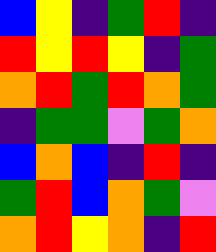[["blue", "yellow", "indigo", "green", "red", "indigo"], ["red", "yellow", "red", "yellow", "indigo", "green"], ["orange", "red", "green", "red", "orange", "green"], ["indigo", "green", "green", "violet", "green", "orange"], ["blue", "orange", "blue", "indigo", "red", "indigo"], ["green", "red", "blue", "orange", "green", "violet"], ["orange", "red", "yellow", "orange", "indigo", "red"]]